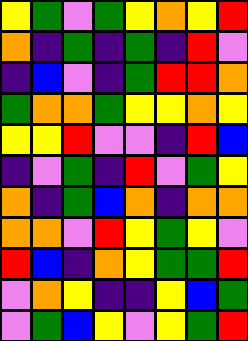[["yellow", "green", "violet", "green", "yellow", "orange", "yellow", "red"], ["orange", "indigo", "green", "indigo", "green", "indigo", "red", "violet"], ["indigo", "blue", "violet", "indigo", "green", "red", "red", "orange"], ["green", "orange", "orange", "green", "yellow", "yellow", "orange", "yellow"], ["yellow", "yellow", "red", "violet", "violet", "indigo", "red", "blue"], ["indigo", "violet", "green", "indigo", "red", "violet", "green", "yellow"], ["orange", "indigo", "green", "blue", "orange", "indigo", "orange", "orange"], ["orange", "orange", "violet", "red", "yellow", "green", "yellow", "violet"], ["red", "blue", "indigo", "orange", "yellow", "green", "green", "red"], ["violet", "orange", "yellow", "indigo", "indigo", "yellow", "blue", "green"], ["violet", "green", "blue", "yellow", "violet", "yellow", "green", "red"]]